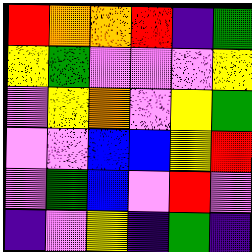[["red", "orange", "orange", "red", "indigo", "green"], ["yellow", "green", "violet", "violet", "violet", "yellow"], ["violet", "yellow", "orange", "violet", "yellow", "green"], ["violet", "violet", "blue", "blue", "yellow", "red"], ["violet", "green", "blue", "violet", "red", "violet"], ["indigo", "violet", "yellow", "indigo", "green", "indigo"]]